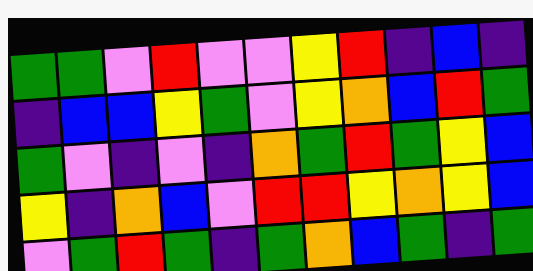[["green", "green", "violet", "red", "violet", "violet", "yellow", "red", "indigo", "blue", "indigo"], ["indigo", "blue", "blue", "yellow", "green", "violet", "yellow", "orange", "blue", "red", "green"], ["green", "violet", "indigo", "violet", "indigo", "orange", "green", "red", "green", "yellow", "blue"], ["yellow", "indigo", "orange", "blue", "violet", "red", "red", "yellow", "orange", "yellow", "blue"], ["violet", "green", "red", "green", "indigo", "green", "orange", "blue", "green", "indigo", "green"]]